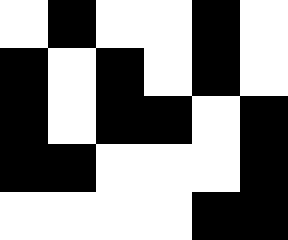[["white", "black", "white", "white", "black", "white"], ["black", "white", "black", "white", "black", "white"], ["black", "white", "black", "black", "white", "black"], ["black", "black", "white", "white", "white", "black"], ["white", "white", "white", "white", "black", "black"]]